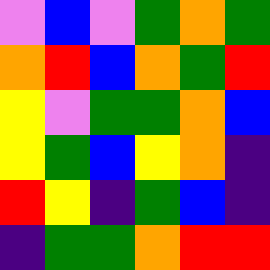[["violet", "blue", "violet", "green", "orange", "green"], ["orange", "red", "blue", "orange", "green", "red"], ["yellow", "violet", "green", "green", "orange", "blue"], ["yellow", "green", "blue", "yellow", "orange", "indigo"], ["red", "yellow", "indigo", "green", "blue", "indigo"], ["indigo", "green", "green", "orange", "red", "red"]]